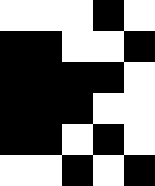[["white", "white", "white", "black", "white"], ["black", "black", "white", "white", "black"], ["black", "black", "black", "black", "white"], ["black", "black", "black", "white", "white"], ["black", "black", "white", "black", "white"], ["white", "white", "black", "white", "black"]]